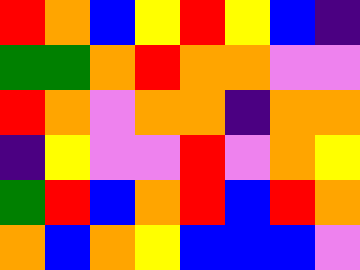[["red", "orange", "blue", "yellow", "red", "yellow", "blue", "indigo"], ["green", "green", "orange", "red", "orange", "orange", "violet", "violet"], ["red", "orange", "violet", "orange", "orange", "indigo", "orange", "orange"], ["indigo", "yellow", "violet", "violet", "red", "violet", "orange", "yellow"], ["green", "red", "blue", "orange", "red", "blue", "red", "orange"], ["orange", "blue", "orange", "yellow", "blue", "blue", "blue", "violet"]]